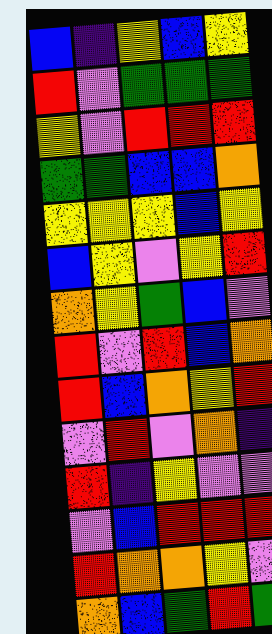[["blue", "indigo", "yellow", "blue", "yellow"], ["red", "violet", "green", "green", "green"], ["yellow", "violet", "red", "red", "red"], ["green", "green", "blue", "blue", "orange"], ["yellow", "yellow", "yellow", "blue", "yellow"], ["blue", "yellow", "violet", "yellow", "red"], ["orange", "yellow", "green", "blue", "violet"], ["red", "violet", "red", "blue", "orange"], ["red", "blue", "orange", "yellow", "red"], ["violet", "red", "violet", "orange", "indigo"], ["red", "indigo", "yellow", "violet", "violet"], ["violet", "blue", "red", "red", "red"], ["red", "orange", "orange", "yellow", "violet"], ["orange", "blue", "green", "red", "green"]]